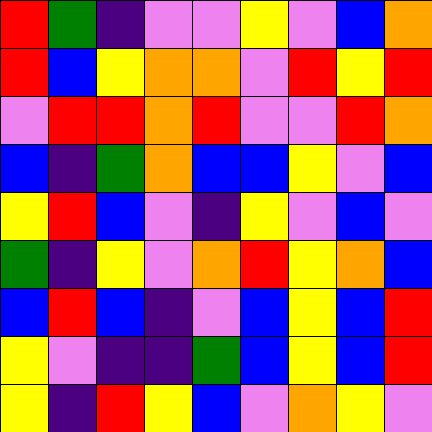[["red", "green", "indigo", "violet", "violet", "yellow", "violet", "blue", "orange"], ["red", "blue", "yellow", "orange", "orange", "violet", "red", "yellow", "red"], ["violet", "red", "red", "orange", "red", "violet", "violet", "red", "orange"], ["blue", "indigo", "green", "orange", "blue", "blue", "yellow", "violet", "blue"], ["yellow", "red", "blue", "violet", "indigo", "yellow", "violet", "blue", "violet"], ["green", "indigo", "yellow", "violet", "orange", "red", "yellow", "orange", "blue"], ["blue", "red", "blue", "indigo", "violet", "blue", "yellow", "blue", "red"], ["yellow", "violet", "indigo", "indigo", "green", "blue", "yellow", "blue", "red"], ["yellow", "indigo", "red", "yellow", "blue", "violet", "orange", "yellow", "violet"]]